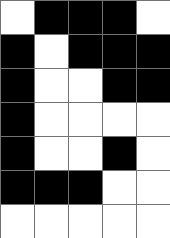[["white", "black", "black", "black", "white"], ["black", "white", "black", "black", "black"], ["black", "white", "white", "black", "black"], ["black", "white", "white", "white", "white"], ["black", "white", "white", "black", "white"], ["black", "black", "black", "white", "white"], ["white", "white", "white", "white", "white"]]